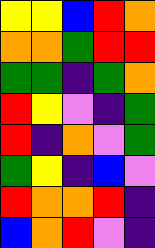[["yellow", "yellow", "blue", "red", "orange"], ["orange", "orange", "green", "red", "red"], ["green", "green", "indigo", "green", "orange"], ["red", "yellow", "violet", "indigo", "green"], ["red", "indigo", "orange", "violet", "green"], ["green", "yellow", "indigo", "blue", "violet"], ["red", "orange", "orange", "red", "indigo"], ["blue", "orange", "red", "violet", "indigo"]]